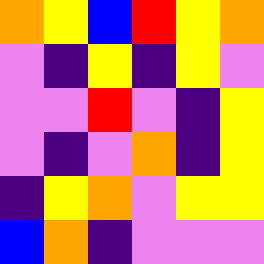[["orange", "yellow", "blue", "red", "yellow", "orange"], ["violet", "indigo", "yellow", "indigo", "yellow", "violet"], ["violet", "violet", "red", "violet", "indigo", "yellow"], ["violet", "indigo", "violet", "orange", "indigo", "yellow"], ["indigo", "yellow", "orange", "violet", "yellow", "yellow"], ["blue", "orange", "indigo", "violet", "violet", "violet"]]